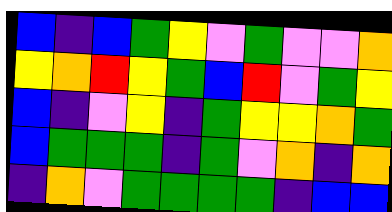[["blue", "indigo", "blue", "green", "yellow", "violet", "green", "violet", "violet", "orange"], ["yellow", "orange", "red", "yellow", "green", "blue", "red", "violet", "green", "yellow"], ["blue", "indigo", "violet", "yellow", "indigo", "green", "yellow", "yellow", "orange", "green"], ["blue", "green", "green", "green", "indigo", "green", "violet", "orange", "indigo", "orange"], ["indigo", "orange", "violet", "green", "green", "green", "green", "indigo", "blue", "blue"]]